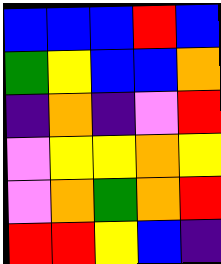[["blue", "blue", "blue", "red", "blue"], ["green", "yellow", "blue", "blue", "orange"], ["indigo", "orange", "indigo", "violet", "red"], ["violet", "yellow", "yellow", "orange", "yellow"], ["violet", "orange", "green", "orange", "red"], ["red", "red", "yellow", "blue", "indigo"]]